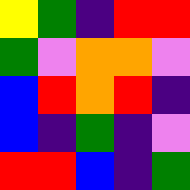[["yellow", "green", "indigo", "red", "red"], ["green", "violet", "orange", "orange", "violet"], ["blue", "red", "orange", "red", "indigo"], ["blue", "indigo", "green", "indigo", "violet"], ["red", "red", "blue", "indigo", "green"]]